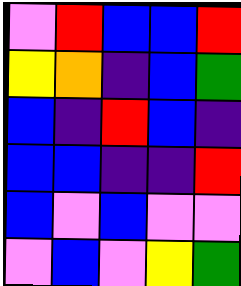[["violet", "red", "blue", "blue", "red"], ["yellow", "orange", "indigo", "blue", "green"], ["blue", "indigo", "red", "blue", "indigo"], ["blue", "blue", "indigo", "indigo", "red"], ["blue", "violet", "blue", "violet", "violet"], ["violet", "blue", "violet", "yellow", "green"]]